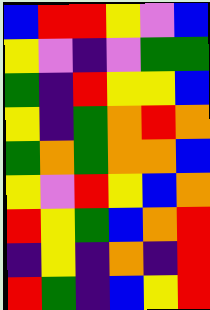[["blue", "red", "red", "yellow", "violet", "blue"], ["yellow", "violet", "indigo", "violet", "green", "green"], ["green", "indigo", "red", "yellow", "yellow", "blue"], ["yellow", "indigo", "green", "orange", "red", "orange"], ["green", "orange", "green", "orange", "orange", "blue"], ["yellow", "violet", "red", "yellow", "blue", "orange"], ["red", "yellow", "green", "blue", "orange", "red"], ["indigo", "yellow", "indigo", "orange", "indigo", "red"], ["red", "green", "indigo", "blue", "yellow", "red"]]